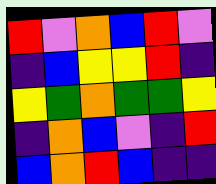[["red", "violet", "orange", "blue", "red", "violet"], ["indigo", "blue", "yellow", "yellow", "red", "indigo"], ["yellow", "green", "orange", "green", "green", "yellow"], ["indigo", "orange", "blue", "violet", "indigo", "red"], ["blue", "orange", "red", "blue", "indigo", "indigo"]]